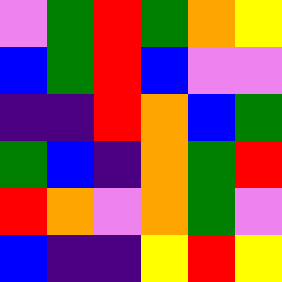[["violet", "green", "red", "green", "orange", "yellow"], ["blue", "green", "red", "blue", "violet", "violet"], ["indigo", "indigo", "red", "orange", "blue", "green"], ["green", "blue", "indigo", "orange", "green", "red"], ["red", "orange", "violet", "orange", "green", "violet"], ["blue", "indigo", "indigo", "yellow", "red", "yellow"]]